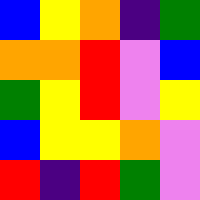[["blue", "yellow", "orange", "indigo", "green"], ["orange", "orange", "red", "violet", "blue"], ["green", "yellow", "red", "violet", "yellow"], ["blue", "yellow", "yellow", "orange", "violet"], ["red", "indigo", "red", "green", "violet"]]